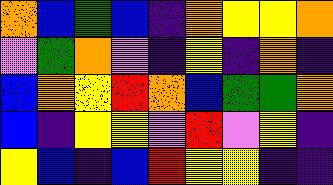[["orange", "blue", "green", "blue", "indigo", "orange", "yellow", "yellow", "orange"], ["violet", "green", "orange", "violet", "indigo", "yellow", "indigo", "orange", "indigo"], ["blue", "orange", "yellow", "red", "orange", "blue", "green", "green", "orange"], ["blue", "indigo", "yellow", "yellow", "violet", "red", "violet", "yellow", "indigo"], ["yellow", "blue", "indigo", "blue", "red", "yellow", "yellow", "indigo", "indigo"]]